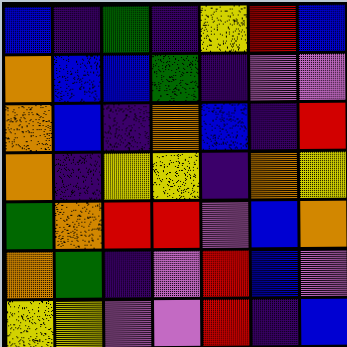[["blue", "indigo", "green", "indigo", "yellow", "red", "blue"], ["orange", "blue", "blue", "green", "indigo", "violet", "violet"], ["orange", "blue", "indigo", "orange", "blue", "indigo", "red"], ["orange", "indigo", "yellow", "yellow", "indigo", "orange", "yellow"], ["green", "orange", "red", "red", "violet", "blue", "orange"], ["orange", "green", "indigo", "violet", "red", "blue", "violet"], ["yellow", "yellow", "violet", "violet", "red", "indigo", "blue"]]